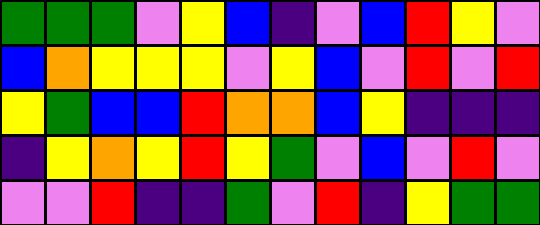[["green", "green", "green", "violet", "yellow", "blue", "indigo", "violet", "blue", "red", "yellow", "violet"], ["blue", "orange", "yellow", "yellow", "yellow", "violet", "yellow", "blue", "violet", "red", "violet", "red"], ["yellow", "green", "blue", "blue", "red", "orange", "orange", "blue", "yellow", "indigo", "indigo", "indigo"], ["indigo", "yellow", "orange", "yellow", "red", "yellow", "green", "violet", "blue", "violet", "red", "violet"], ["violet", "violet", "red", "indigo", "indigo", "green", "violet", "red", "indigo", "yellow", "green", "green"]]